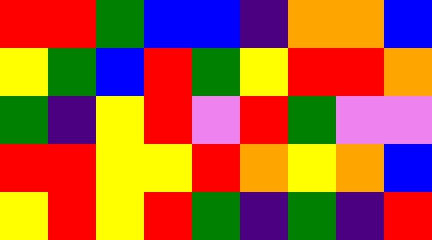[["red", "red", "green", "blue", "blue", "indigo", "orange", "orange", "blue"], ["yellow", "green", "blue", "red", "green", "yellow", "red", "red", "orange"], ["green", "indigo", "yellow", "red", "violet", "red", "green", "violet", "violet"], ["red", "red", "yellow", "yellow", "red", "orange", "yellow", "orange", "blue"], ["yellow", "red", "yellow", "red", "green", "indigo", "green", "indigo", "red"]]